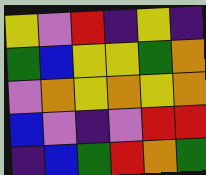[["yellow", "violet", "red", "indigo", "yellow", "indigo"], ["green", "blue", "yellow", "yellow", "green", "orange"], ["violet", "orange", "yellow", "orange", "yellow", "orange"], ["blue", "violet", "indigo", "violet", "red", "red"], ["indigo", "blue", "green", "red", "orange", "green"]]